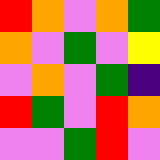[["red", "orange", "violet", "orange", "green"], ["orange", "violet", "green", "violet", "yellow"], ["violet", "orange", "violet", "green", "indigo"], ["red", "green", "violet", "red", "orange"], ["violet", "violet", "green", "red", "violet"]]